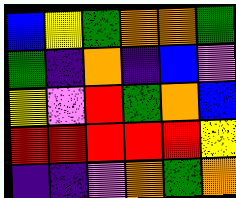[["blue", "yellow", "green", "orange", "orange", "green"], ["green", "indigo", "orange", "indigo", "blue", "violet"], ["yellow", "violet", "red", "green", "orange", "blue"], ["red", "red", "red", "red", "red", "yellow"], ["indigo", "indigo", "violet", "orange", "green", "orange"]]